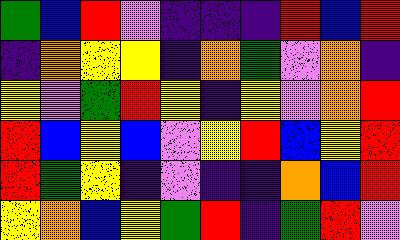[["green", "blue", "red", "violet", "indigo", "indigo", "indigo", "red", "blue", "red"], ["indigo", "orange", "yellow", "yellow", "indigo", "orange", "green", "violet", "orange", "indigo"], ["yellow", "violet", "green", "red", "yellow", "indigo", "yellow", "violet", "orange", "red"], ["red", "blue", "yellow", "blue", "violet", "yellow", "red", "blue", "yellow", "red"], ["red", "green", "yellow", "indigo", "violet", "indigo", "indigo", "orange", "blue", "red"], ["yellow", "orange", "blue", "yellow", "green", "red", "indigo", "green", "red", "violet"]]